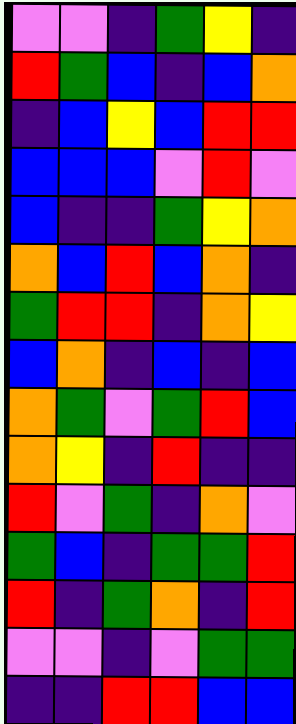[["violet", "violet", "indigo", "green", "yellow", "indigo"], ["red", "green", "blue", "indigo", "blue", "orange"], ["indigo", "blue", "yellow", "blue", "red", "red"], ["blue", "blue", "blue", "violet", "red", "violet"], ["blue", "indigo", "indigo", "green", "yellow", "orange"], ["orange", "blue", "red", "blue", "orange", "indigo"], ["green", "red", "red", "indigo", "orange", "yellow"], ["blue", "orange", "indigo", "blue", "indigo", "blue"], ["orange", "green", "violet", "green", "red", "blue"], ["orange", "yellow", "indigo", "red", "indigo", "indigo"], ["red", "violet", "green", "indigo", "orange", "violet"], ["green", "blue", "indigo", "green", "green", "red"], ["red", "indigo", "green", "orange", "indigo", "red"], ["violet", "violet", "indigo", "violet", "green", "green"], ["indigo", "indigo", "red", "red", "blue", "blue"]]